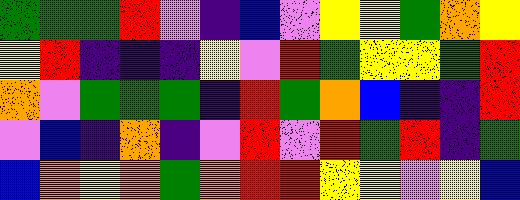[["green", "green", "green", "red", "violet", "indigo", "blue", "violet", "yellow", "yellow", "green", "orange", "yellow"], ["yellow", "red", "indigo", "indigo", "indigo", "yellow", "violet", "red", "green", "yellow", "yellow", "green", "red"], ["orange", "violet", "green", "green", "green", "indigo", "red", "green", "orange", "blue", "indigo", "indigo", "red"], ["violet", "blue", "indigo", "orange", "indigo", "violet", "red", "violet", "red", "green", "red", "indigo", "green"], ["blue", "orange", "yellow", "orange", "green", "orange", "red", "red", "yellow", "yellow", "violet", "yellow", "blue"]]